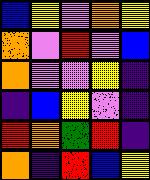[["blue", "yellow", "violet", "orange", "yellow"], ["orange", "violet", "red", "violet", "blue"], ["orange", "violet", "violet", "yellow", "indigo"], ["indigo", "blue", "yellow", "violet", "indigo"], ["red", "orange", "green", "red", "indigo"], ["orange", "indigo", "red", "blue", "yellow"]]